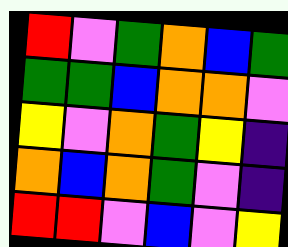[["red", "violet", "green", "orange", "blue", "green"], ["green", "green", "blue", "orange", "orange", "violet"], ["yellow", "violet", "orange", "green", "yellow", "indigo"], ["orange", "blue", "orange", "green", "violet", "indigo"], ["red", "red", "violet", "blue", "violet", "yellow"]]